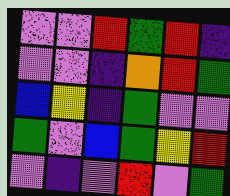[["violet", "violet", "red", "green", "red", "indigo"], ["violet", "violet", "indigo", "orange", "red", "green"], ["blue", "yellow", "indigo", "green", "violet", "violet"], ["green", "violet", "blue", "green", "yellow", "red"], ["violet", "indigo", "violet", "red", "violet", "green"]]